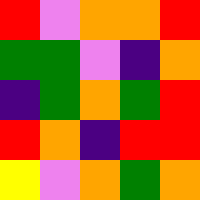[["red", "violet", "orange", "orange", "red"], ["green", "green", "violet", "indigo", "orange"], ["indigo", "green", "orange", "green", "red"], ["red", "orange", "indigo", "red", "red"], ["yellow", "violet", "orange", "green", "orange"]]